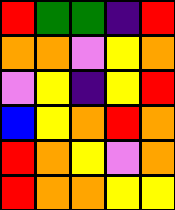[["red", "green", "green", "indigo", "red"], ["orange", "orange", "violet", "yellow", "orange"], ["violet", "yellow", "indigo", "yellow", "red"], ["blue", "yellow", "orange", "red", "orange"], ["red", "orange", "yellow", "violet", "orange"], ["red", "orange", "orange", "yellow", "yellow"]]